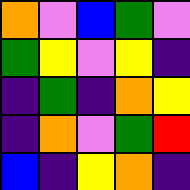[["orange", "violet", "blue", "green", "violet"], ["green", "yellow", "violet", "yellow", "indigo"], ["indigo", "green", "indigo", "orange", "yellow"], ["indigo", "orange", "violet", "green", "red"], ["blue", "indigo", "yellow", "orange", "indigo"]]